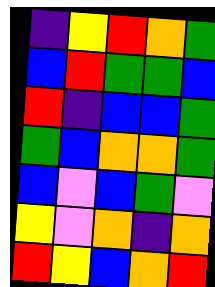[["indigo", "yellow", "red", "orange", "green"], ["blue", "red", "green", "green", "blue"], ["red", "indigo", "blue", "blue", "green"], ["green", "blue", "orange", "orange", "green"], ["blue", "violet", "blue", "green", "violet"], ["yellow", "violet", "orange", "indigo", "orange"], ["red", "yellow", "blue", "orange", "red"]]